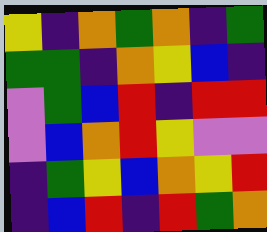[["yellow", "indigo", "orange", "green", "orange", "indigo", "green"], ["green", "green", "indigo", "orange", "yellow", "blue", "indigo"], ["violet", "green", "blue", "red", "indigo", "red", "red"], ["violet", "blue", "orange", "red", "yellow", "violet", "violet"], ["indigo", "green", "yellow", "blue", "orange", "yellow", "red"], ["indigo", "blue", "red", "indigo", "red", "green", "orange"]]